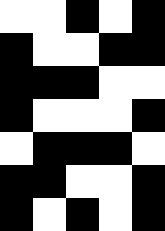[["white", "white", "black", "white", "black"], ["black", "white", "white", "black", "black"], ["black", "black", "black", "white", "white"], ["black", "white", "white", "white", "black"], ["white", "black", "black", "black", "white"], ["black", "black", "white", "white", "black"], ["black", "white", "black", "white", "black"]]